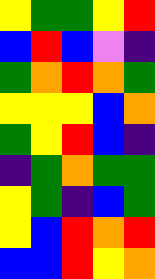[["yellow", "green", "green", "yellow", "red"], ["blue", "red", "blue", "violet", "indigo"], ["green", "orange", "red", "orange", "green"], ["yellow", "yellow", "yellow", "blue", "orange"], ["green", "yellow", "red", "blue", "indigo"], ["indigo", "green", "orange", "green", "green"], ["yellow", "green", "indigo", "blue", "green"], ["yellow", "blue", "red", "orange", "red"], ["blue", "blue", "red", "yellow", "orange"]]